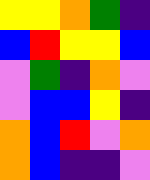[["yellow", "yellow", "orange", "green", "indigo"], ["blue", "red", "yellow", "yellow", "blue"], ["violet", "green", "indigo", "orange", "violet"], ["violet", "blue", "blue", "yellow", "indigo"], ["orange", "blue", "red", "violet", "orange"], ["orange", "blue", "indigo", "indigo", "violet"]]